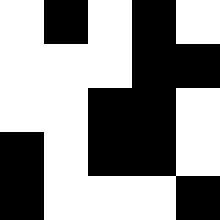[["white", "black", "white", "black", "white"], ["white", "white", "white", "black", "black"], ["white", "white", "black", "black", "white"], ["black", "white", "black", "black", "white"], ["black", "white", "white", "white", "black"]]